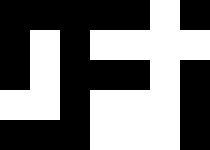[["black", "black", "black", "black", "black", "white", "black"], ["black", "white", "black", "white", "white", "white", "white"], ["black", "white", "black", "black", "black", "white", "black"], ["white", "white", "black", "white", "white", "white", "black"], ["black", "black", "black", "white", "white", "white", "black"]]